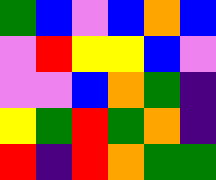[["green", "blue", "violet", "blue", "orange", "blue"], ["violet", "red", "yellow", "yellow", "blue", "violet"], ["violet", "violet", "blue", "orange", "green", "indigo"], ["yellow", "green", "red", "green", "orange", "indigo"], ["red", "indigo", "red", "orange", "green", "green"]]